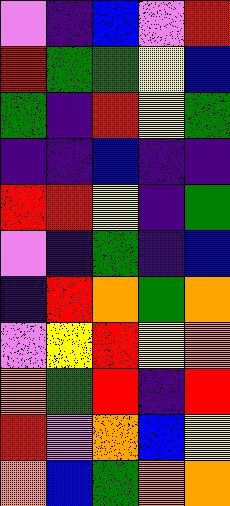[["violet", "indigo", "blue", "violet", "red"], ["red", "green", "green", "yellow", "blue"], ["green", "indigo", "red", "yellow", "green"], ["indigo", "indigo", "blue", "indigo", "indigo"], ["red", "red", "yellow", "indigo", "green"], ["violet", "indigo", "green", "indigo", "blue"], ["indigo", "red", "orange", "green", "orange"], ["violet", "yellow", "red", "yellow", "orange"], ["orange", "green", "red", "indigo", "red"], ["red", "violet", "orange", "blue", "yellow"], ["orange", "blue", "green", "orange", "orange"]]